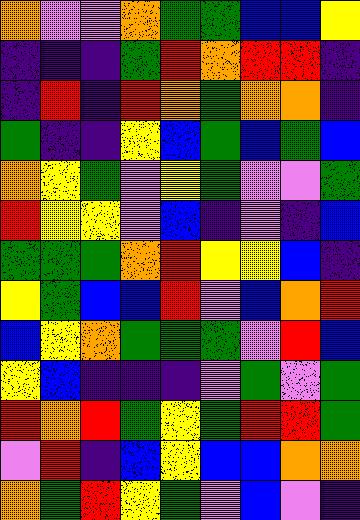[["orange", "violet", "violet", "orange", "green", "green", "blue", "blue", "yellow"], ["indigo", "indigo", "indigo", "green", "red", "orange", "red", "red", "indigo"], ["indigo", "red", "indigo", "red", "orange", "green", "orange", "orange", "indigo"], ["green", "indigo", "indigo", "yellow", "blue", "green", "blue", "green", "blue"], ["orange", "yellow", "green", "violet", "yellow", "green", "violet", "violet", "green"], ["red", "yellow", "yellow", "violet", "blue", "indigo", "violet", "indigo", "blue"], ["green", "green", "green", "orange", "red", "yellow", "yellow", "blue", "indigo"], ["yellow", "green", "blue", "blue", "red", "violet", "blue", "orange", "red"], ["blue", "yellow", "orange", "green", "green", "green", "violet", "red", "blue"], ["yellow", "blue", "indigo", "indigo", "indigo", "violet", "green", "violet", "green"], ["red", "orange", "red", "green", "yellow", "green", "red", "red", "green"], ["violet", "red", "indigo", "blue", "yellow", "blue", "blue", "orange", "orange"], ["orange", "green", "red", "yellow", "green", "violet", "blue", "violet", "indigo"]]